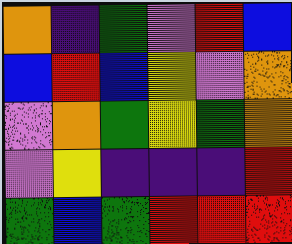[["orange", "indigo", "green", "violet", "red", "blue"], ["blue", "red", "blue", "yellow", "violet", "orange"], ["violet", "orange", "green", "yellow", "green", "orange"], ["violet", "yellow", "indigo", "indigo", "indigo", "red"], ["green", "blue", "green", "red", "red", "red"]]